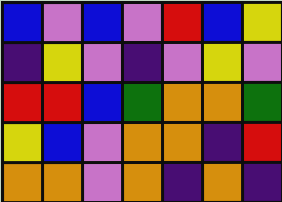[["blue", "violet", "blue", "violet", "red", "blue", "yellow"], ["indigo", "yellow", "violet", "indigo", "violet", "yellow", "violet"], ["red", "red", "blue", "green", "orange", "orange", "green"], ["yellow", "blue", "violet", "orange", "orange", "indigo", "red"], ["orange", "orange", "violet", "orange", "indigo", "orange", "indigo"]]